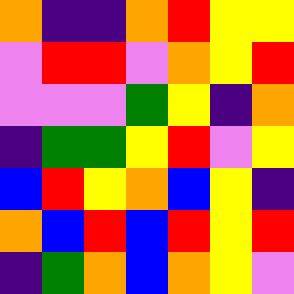[["orange", "indigo", "indigo", "orange", "red", "yellow", "yellow"], ["violet", "red", "red", "violet", "orange", "yellow", "red"], ["violet", "violet", "violet", "green", "yellow", "indigo", "orange"], ["indigo", "green", "green", "yellow", "red", "violet", "yellow"], ["blue", "red", "yellow", "orange", "blue", "yellow", "indigo"], ["orange", "blue", "red", "blue", "red", "yellow", "red"], ["indigo", "green", "orange", "blue", "orange", "yellow", "violet"]]